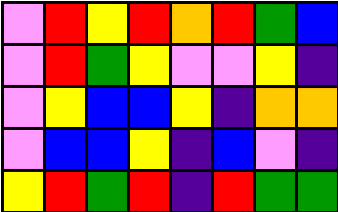[["violet", "red", "yellow", "red", "orange", "red", "green", "blue"], ["violet", "red", "green", "yellow", "violet", "violet", "yellow", "indigo"], ["violet", "yellow", "blue", "blue", "yellow", "indigo", "orange", "orange"], ["violet", "blue", "blue", "yellow", "indigo", "blue", "violet", "indigo"], ["yellow", "red", "green", "red", "indigo", "red", "green", "green"]]